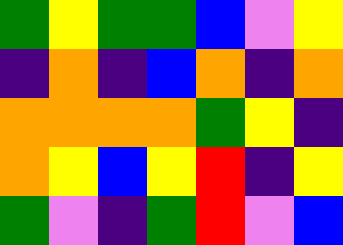[["green", "yellow", "green", "green", "blue", "violet", "yellow"], ["indigo", "orange", "indigo", "blue", "orange", "indigo", "orange"], ["orange", "orange", "orange", "orange", "green", "yellow", "indigo"], ["orange", "yellow", "blue", "yellow", "red", "indigo", "yellow"], ["green", "violet", "indigo", "green", "red", "violet", "blue"]]